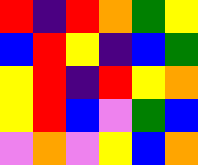[["red", "indigo", "red", "orange", "green", "yellow"], ["blue", "red", "yellow", "indigo", "blue", "green"], ["yellow", "red", "indigo", "red", "yellow", "orange"], ["yellow", "red", "blue", "violet", "green", "blue"], ["violet", "orange", "violet", "yellow", "blue", "orange"]]